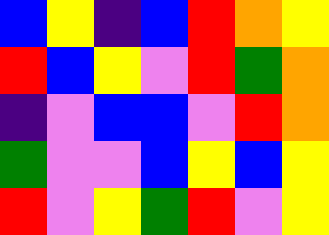[["blue", "yellow", "indigo", "blue", "red", "orange", "yellow"], ["red", "blue", "yellow", "violet", "red", "green", "orange"], ["indigo", "violet", "blue", "blue", "violet", "red", "orange"], ["green", "violet", "violet", "blue", "yellow", "blue", "yellow"], ["red", "violet", "yellow", "green", "red", "violet", "yellow"]]